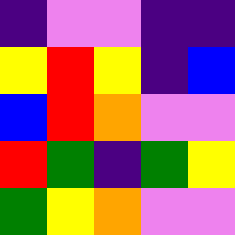[["indigo", "violet", "violet", "indigo", "indigo"], ["yellow", "red", "yellow", "indigo", "blue"], ["blue", "red", "orange", "violet", "violet"], ["red", "green", "indigo", "green", "yellow"], ["green", "yellow", "orange", "violet", "violet"]]